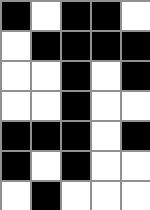[["black", "white", "black", "black", "white"], ["white", "black", "black", "black", "black"], ["white", "white", "black", "white", "black"], ["white", "white", "black", "white", "white"], ["black", "black", "black", "white", "black"], ["black", "white", "black", "white", "white"], ["white", "black", "white", "white", "white"]]